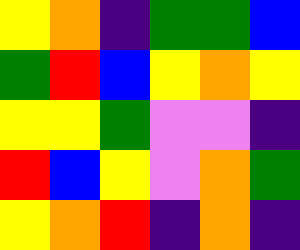[["yellow", "orange", "indigo", "green", "green", "blue"], ["green", "red", "blue", "yellow", "orange", "yellow"], ["yellow", "yellow", "green", "violet", "violet", "indigo"], ["red", "blue", "yellow", "violet", "orange", "green"], ["yellow", "orange", "red", "indigo", "orange", "indigo"]]